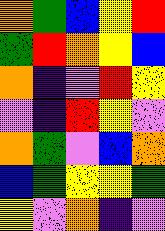[["orange", "green", "blue", "yellow", "red"], ["green", "red", "orange", "yellow", "blue"], ["orange", "indigo", "violet", "red", "yellow"], ["violet", "indigo", "red", "yellow", "violet"], ["orange", "green", "violet", "blue", "orange"], ["blue", "green", "yellow", "yellow", "green"], ["yellow", "violet", "orange", "indigo", "violet"]]